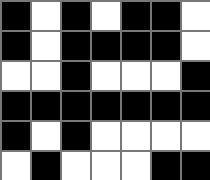[["black", "white", "black", "white", "black", "black", "white"], ["black", "white", "black", "black", "black", "black", "white"], ["white", "white", "black", "white", "white", "white", "black"], ["black", "black", "black", "black", "black", "black", "black"], ["black", "white", "black", "white", "white", "white", "white"], ["white", "black", "white", "white", "white", "black", "black"]]